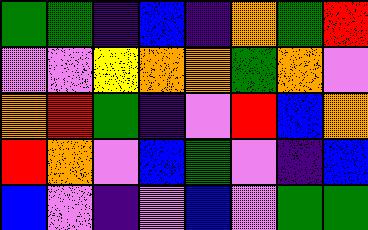[["green", "green", "indigo", "blue", "indigo", "orange", "green", "red"], ["violet", "violet", "yellow", "orange", "orange", "green", "orange", "violet"], ["orange", "red", "green", "indigo", "violet", "red", "blue", "orange"], ["red", "orange", "violet", "blue", "green", "violet", "indigo", "blue"], ["blue", "violet", "indigo", "violet", "blue", "violet", "green", "green"]]